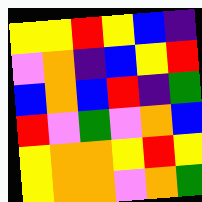[["yellow", "yellow", "red", "yellow", "blue", "indigo"], ["violet", "orange", "indigo", "blue", "yellow", "red"], ["blue", "orange", "blue", "red", "indigo", "green"], ["red", "violet", "green", "violet", "orange", "blue"], ["yellow", "orange", "orange", "yellow", "red", "yellow"], ["yellow", "orange", "orange", "violet", "orange", "green"]]